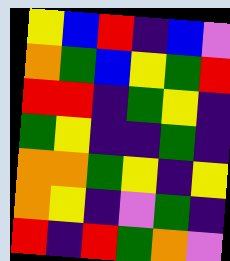[["yellow", "blue", "red", "indigo", "blue", "violet"], ["orange", "green", "blue", "yellow", "green", "red"], ["red", "red", "indigo", "green", "yellow", "indigo"], ["green", "yellow", "indigo", "indigo", "green", "indigo"], ["orange", "orange", "green", "yellow", "indigo", "yellow"], ["orange", "yellow", "indigo", "violet", "green", "indigo"], ["red", "indigo", "red", "green", "orange", "violet"]]